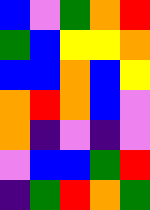[["blue", "violet", "green", "orange", "red"], ["green", "blue", "yellow", "yellow", "orange"], ["blue", "blue", "orange", "blue", "yellow"], ["orange", "red", "orange", "blue", "violet"], ["orange", "indigo", "violet", "indigo", "violet"], ["violet", "blue", "blue", "green", "red"], ["indigo", "green", "red", "orange", "green"]]